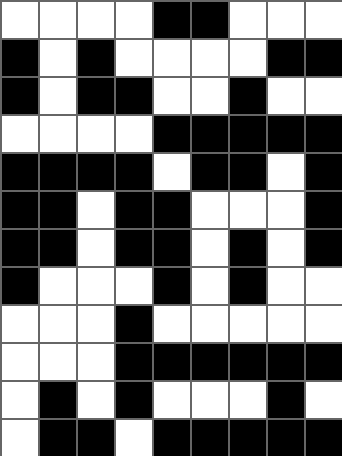[["white", "white", "white", "white", "black", "black", "white", "white", "white"], ["black", "white", "black", "white", "white", "white", "white", "black", "black"], ["black", "white", "black", "black", "white", "white", "black", "white", "white"], ["white", "white", "white", "white", "black", "black", "black", "black", "black"], ["black", "black", "black", "black", "white", "black", "black", "white", "black"], ["black", "black", "white", "black", "black", "white", "white", "white", "black"], ["black", "black", "white", "black", "black", "white", "black", "white", "black"], ["black", "white", "white", "white", "black", "white", "black", "white", "white"], ["white", "white", "white", "black", "white", "white", "white", "white", "white"], ["white", "white", "white", "black", "black", "black", "black", "black", "black"], ["white", "black", "white", "black", "white", "white", "white", "black", "white"], ["white", "black", "black", "white", "black", "black", "black", "black", "black"]]